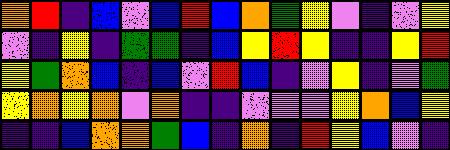[["orange", "red", "indigo", "blue", "violet", "blue", "red", "blue", "orange", "green", "yellow", "violet", "indigo", "violet", "yellow"], ["violet", "indigo", "yellow", "indigo", "green", "green", "indigo", "blue", "yellow", "red", "yellow", "indigo", "indigo", "yellow", "red"], ["yellow", "green", "orange", "blue", "indigo", "blue", "violet", "red", "blue", "indigo", "violet", "yellow", "indigo", "violet", "green"], ["yellow", "orange", "yellow", "orange", "violet", "orange", "indigo", "indigo", "violet", "violet", "violet", "yellow", "orange", "blue", "yellow"], ["indigo", "indigo", "blue", "orange", "orange", "green", "blue", "indigo", "orange", "indigo", "red", "yellow", "blue", "violet", "indigo"]]